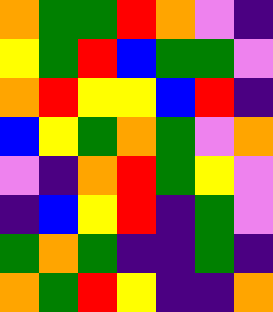[["orange", "green", "green", "red", "orange", "violet", "indigo"], ["yellow", "green", "red", "blue", "green", "green", "violet"], ["orange", "red", "yellow", "yellow", "blue", "red", "indigo"], ["blue", "yellow", "green", "orange", "green", "violet", "orange"], ["violet", "indigo", "orange", "red", "green", "yellow", "violet"], ["indigo", "blue", "yellow", "red", "indigo", "green", "violet"], ["green", "orange", "green", "indigo", "indigo", "green", "indigo"], ["orange", "green", "red", "yellow", "indigo", "indigo", "orange"]]